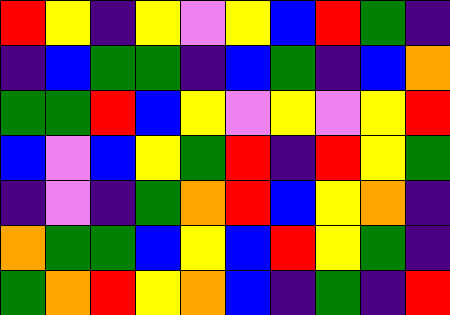[["red", "yellow", "indigo", "yellow", "violet", "yellow", "blue", "red", "green", "indigo"], ["indigo", "blue", "green", "green", "indigo", "blue", "green", "indigo", "blue", "orange"], ["green", "green", "red", "blue", "yellow", "violet", "yellow", "violet", "yellow", "red"], ["blue", "violet", "blue", "yellow", "green", "red", "indigo", "red", "yellow", "green"], ["indigo", "violet", "indigo", "green", "orange", "red", "blue", "yellow", "orange", "indigo"], ["orange", "green", "green", "blue", "yellow", "blue", "red", "yellow", "green", "indigo"], ["green", "orange", "red", "yellow", "orange", "blue", "indigo", "green", "indigo", "red"]]